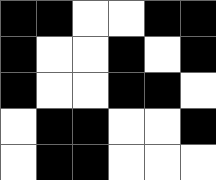[["black", "black", "white", "white", "black", "black"], ["black", "white", "white", "black", "white", "black"], ["black", "white", "white", "black", "black", "white"], ["white", "black", "black", "white", "white", "black"], ["white", "black", "black", "white", "white", "white"]]